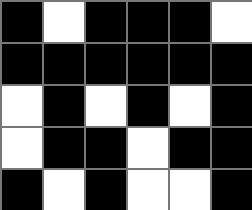[["black", "white", "black", "black", "black", "white"], ["black", "black", "black", "black", "black", "black"], ["white", "black", "white", "black", "white", "black"], ["white", "black", "black", "white", "black", "black"], ["black", "white", "black", "white", "white", "black"]]